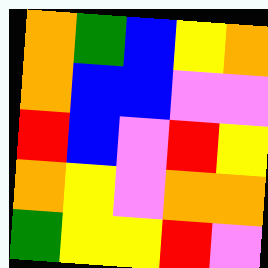[["orange", "green", "blue", "yellow", "orange"], ["orange", "blue", "blue", "violet", "violet"], ["red", "blue", "violet", "red", "yellow"], ["orange", "yellow", "violet", "orange", "orange"], ["green", "yellow", "yellow", "red", "violet"]]